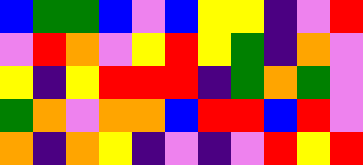[["blue", "green", "green", "blue", "violet", "blue", "yellow", "yellow", "indigo", "violet", "red"], ["violet", "red", "orange", "violet", "yellow", "red", "yellow", "green", "indigo", "orange", "violet"], ["yellow", "indigo", "yellow", "red", "red", "red", "indigo", "green", "orange", "green", "violet"], ["green", "orange", "violet", "orange", "orange", "blue", "red", "red", "blue", "red", "violet"], ["orange", "indigo", "orange", "yellow", "indigo", "violet", "indigo", "violet", "red", "yellow", "red"]]